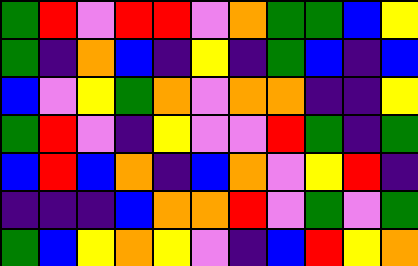[["green", "red", "violet", "red", "red", "violet", "orange", "green", "green", "blue", "yellow"], ["green", "indigo", "orange", "blue", "indigo", "yellow", "indigo", "green", "blue", "indigo", "blue"], ["blue", "violet", "yellow", "green", "orange", "violet", "orange", "orange", "indigo", "indigo", "yellow"], ["green", "red", "violet", "indigo", "yellow", "violet", "violet", "red", "green", "indigo", "green"], ["blue", "red", "blue", "orange", "indigo", "blue", "orange", "violet", "yellow", "red", "indigo"], ["indigo", "indigo", "indigo", "blue", "orange", "orange", "red", "violet", "green", "violet", "green"], ["green", "blue", "yellow", "orange", "yellow", "violet", "indigo", "blue", "red", "yellow", "orange"]]